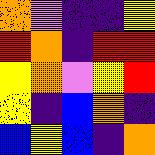[["orange", "violet", "indigo", "indigo", "yellow"], ["red", "orange", "indigo", "red", "red"], ["yellow", "orange", "violet", "yellow", "red"], ["yellow", "indigo", "blue", "orange", "indigo"], ["blue", "yellow", "blue", "indigo", "orange"]]